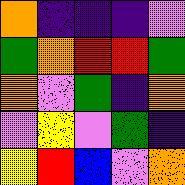[["orange", "indigo", "indigo", "indigo", "violet"], ["green", "orange", "red", "red", "green"], ["orange", "violet", "green", "indigo", "orange"], ["violet", "yellow", "violet", "green", "indigo"], ["yellow", "red", "blue", "violet", "orange"]]